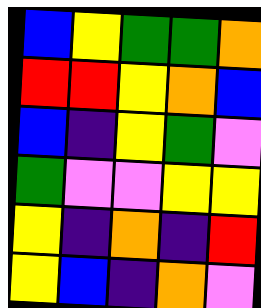[["blue", "yellow", "green", "green", "orange"], ["red", "red", "yellow", "orange", "blue"], ["blue", "indigo", "yellow", "green", "violet"], ["green", "violet", "violet", "yellow", "yellow"], ["yellow", "indigo", "orange", "indigo", "red"], ["yellow", "blue", "indigo", "orange", "violet"]]